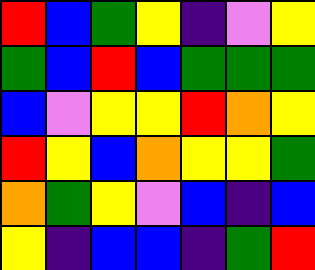[["red", "blue", "green", "yellow", "indigo", "violet", "yellow"], ["green", "blue", "red", "blue", "green", "green", "green"], ["blue", "violet", "yellow", "yellow", "red", "orange", "yellow"], ["red", "yellow", "blue", "orange", "yellow", "yellow", "green"], ["orange", "green", "yellow", "violet", "blue", "indigo", "blue"], ["yellow", "indigo", "blue", "blue", "indigo", "green", "red"]]